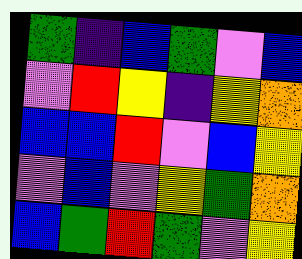[["green", "indigo", "blue", "green", "violet", "blue"], ["violet", "red", "yellow", "indigo", "yellow", "orange"], ["blue", "blue", "red", "violet", "blue", "yellow"], ["violet", "blue", "violet", "yellow", "green", "orange"], ["blue", "green", "red", "green", "violet", "yellow"]]